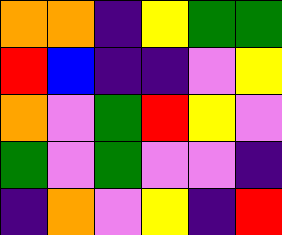[["orange", "orange", "indigo", "yellow", "green", "green"], ["red", "blue", "indigo", "indigo", "violet", "yellow"], ["orange", "violet", "green", "red", "yellow", "violet"], ["green", "violet", "green", "violet", "violet", "indigo"], ["indigo", "orange", "violet", "yellow", "indigo", "red"]]